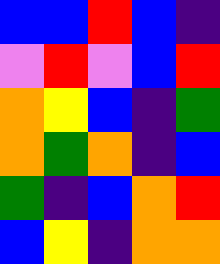[["blue", "blue", "red", "blue", "indigo"], ["violet", "red", "violet", "blue", "red"], ["orange", "yellow", "blue", "indigo", "green"], ["orange", "green", "orange", "indigo", "blue"], ["green", "indigo", "blue", "orange", "red"], ["blue", "yellow", "indigo", "orange", "orange"]]